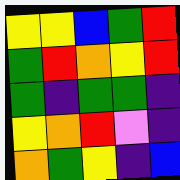[["yellow", "yellow", "blue", "green", "red"], ["green", "red", "orange", "yellow", "red"], ["green", "indigo", "green", "green", "indigo"], ["yellow", "orange", "red", "violet", "indigo"], ["orange", "green", "yellow", "indigo", "blue"]]